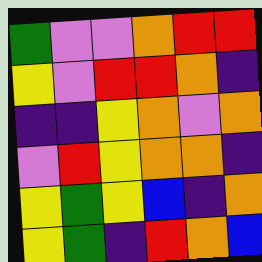[["green", "violet", "violet", "orange", "red", "red"], ["yellow", "violet", "red", "red", "orange", "indigo"], ["indigo", "indigo", "yellow", "orange", "violet", "orange"], ["violet", "red", "yellow", "orange", "orange", "indigo"], ["yellow", "green", "yellow", "blue", "indigo", "orange"], ["yellow", "green", "indigo", "red", "orange", "blue"]]